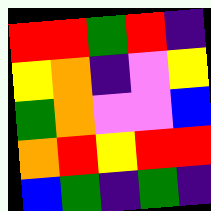[["red", "red", "green", "red", "indigo"], ["yellow", "orange", "indigo", "violet", "yellow"], ["green", "orange", "violet", "violet", "blue"], ["orange", "red", "yellow", "red", "red"], ["blue", "green", "indigo", "green", "indigo"]]